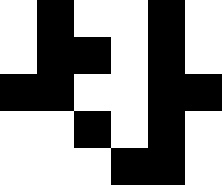[["white", "black", "white", "white", "black", "white"], ["white", "black", "black", "white", "black", "white"], ["black", "black", "white", "white", "black", "black"], ["white", "white", "black", "white", "black", "white"], ["white", "white", "white", "black", "black", "white"]]